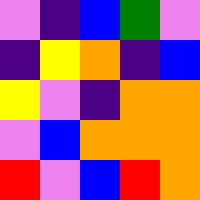[["violet", "indigo", "blue", "green", "violet"], ["indigo", "yellow", "orange", "indigo", "blue"], ["yellow", "violet", "indigo", "orange", "orange"], ["violet", "blue", "orange", "orange", "orange"], ["red", "violet", "blue", "red", "orange"]]